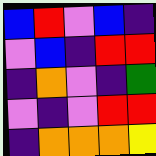[["blue", "red", "violet", "blue", "indigo"], ["violet", "blue", "indigo", "red", "red"], ["indigo", "orange", "violet", "indigo", "green"], ["violet", "indigo", "violet", "red", "red"], ["indigo", "orange", "orange", "orange", "yellow"]]